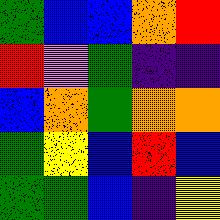[["green", "blue", "blue", "orange", "red"], ["red", "violet", "green", "indigo", "indigo"], ["blue", "orange", "green", "orange", "orange"], ["green", "yellow", "blue", "red", "blue"], ["green", "green", "blue", "indigo", "yellow"]]